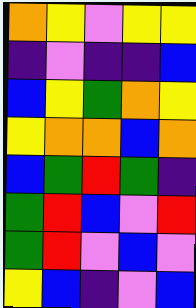[["orange", "yellow", "violet", "yellow", "yellow"], ["indigo", "violet", "indigo", "indigo", "blue"], ["blue", "yellow", "green", "orange", "yellow"], ["yellow", "orange", "orange", "blue", "orange"], ["blue", "green", "red", "green", "indigo"], ["green", "red", "blue", "violet", "red"], ["green", "red", "violet", "blue", "violet"], ["yellow", "blue", "indigo", "violet", "blue"]]